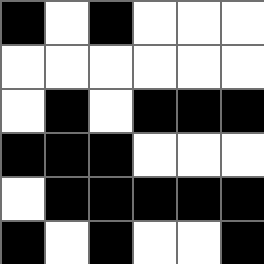[["black", "white", "black", "white", "white", "white"], ["white", "white", "white", "white", "white", "white"], ["white", "black", "white", "black", "black", "black"], ["black", "black", "black", "white", "white", "white"], ["white", "black", "black", "black", "black", "black"], ["black", "white", "black", "white", "white", "black"]]